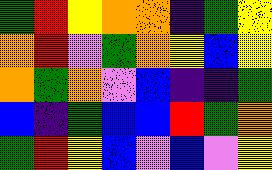[["green", "red", "yellow", "orange", "orange", "indigo", "green", "yellow"], ["orange", "red", "violet", "green", "orange", "yellow", "blue", "yellow"], ["orange", "green", "orange", "violet", "blue", "indigo", "indigo", "green"], ["blue", "indigo", "green", "blue", "blue", "red", "green", "orange"], ["green", "red", "yellow", "blue", "violet", "blue", "violet", "yellow"]]